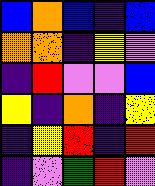[["blue", "orange", "blue", "indigo", "blue"], ["orange", "orange", "indigo", "yellow", "violet"], ["indigo", "red", "violet", "violet", "blue"], ["yellow", "indigo", "orange", "indigo", "yellow"], ["indigo", "yellow", "red", "indigo", "red"], ["indigo", "violet", "green", "red", "violet"]]